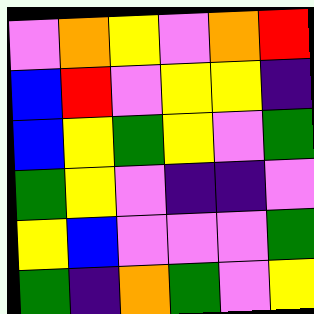[["violet", "orange", "yellow", "violet", "orange", "red"], ["blue", "red", "violet", "yellow", "yellow", "indigo"], ["blue", "yellow", "green", "yellow", "violet", "green"], ["green", "yellow", "violet", "indigo", "indigo", "violet"], ["yellow", "blue", "violet", "violet", "violet", "green"], ["green", "indigo", "orange", "green", "violet", "yellow"]]